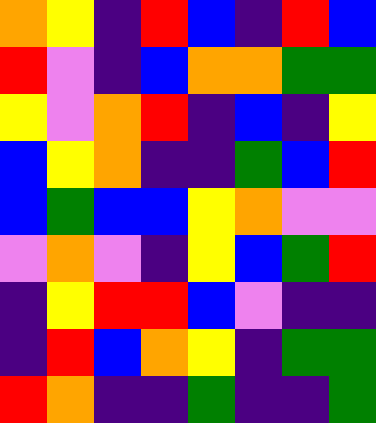[["orange", "yellow", "indigo", "red", "blue", "indigo", "red", "blue"], ["red", "violet", "indigo", "blue", "orange", "orange", "green", "green"], ["yellow", "violet", "orange", "red", "indigo", "blue", "indigo", "yellow"], ["blue", "yellow", "orange", "indigo", "indigo", "green", "blue", "red"], ["blue", "green", "blue", "blue", "yellow", "orange", "violet", "violet"], ["violet", "orange", "violet", "indigo", "yellow", "blue", "green", "red"], ["indigo", "yellow", "red", "red", "blue", "violet", "indigo", "indigo"], ["indigo", "red", "blue", "orange", "yellow", "indigo", "green", "green"], ["red", "orange", "indigo", "indigo", "green", "indigo", "indigo", "green"]]